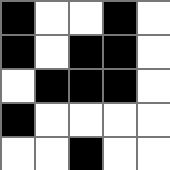[["black", "white", "white", "black", "white"], ["black", "white", "black", "black", "white"], ["white", "black", "black", "black", "white"], ["black", "white", "white", "white", "white"], ["white", "white", "black", "white", "white"]]